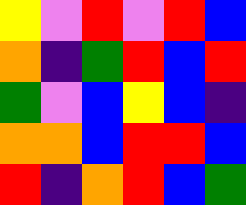[["yellow", "violet", "red", "violet", "red", "blue"], ["orange", "indigo", "green", "red", "blue", "red"], ["green", "violet", "blue", "yellow", "blue", "indigo"], ["orange", "orange", "blue", "red", "red", "blue"], ["red", "indigo", "orange", "red", "blue", "green"]]